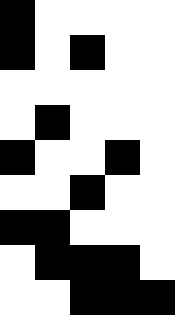[["black", "white", "white", "white", "white"], ["black", "white", "black", "white", "white"], ["white", "white", "white", "white", "white"], ["white", "black", "white", "white", "white"], ["black", "white", "white", "black", "white"], ["white", "white", "black", "white", "white"], ["black", "black", "white", "white", "white"], ["white", "black", "black", "black", "white"], ["white", "white", "black", "black", "black"]]